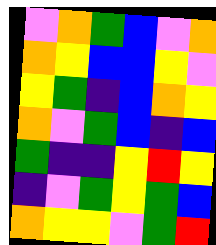[["violet", "orange", "green", "blue", "violet", "orange"], ["orange", "yellow", "blue", "blue", "yellow", "violet"], ["yellow", "green", "indigo", "blue", "orange", "yellow"], ["orange", "violet", "green", "blue", "indigo", "blue"], ["green", "indigo", "indigo", "yellow", "red", "yellow"], ["indigo", "violet", "green", "yellow", "green", "blue"], ["orange", "yellow", "yellow", "violet", "green", "red"]]